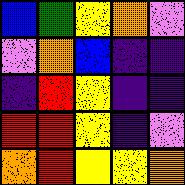[["blue", "green", "yellow", "orange", "violet"], ["violet", "orange", "blue", "indigo", "indigo"], ["indigo", "red", "yellow", "indigo", "indigo"], ["red", "red", "yellow", "indigo", "violet"], ["orange", "red", "yellow", "yellow", "orange"]]